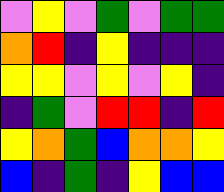[["violet", "yellow", "violet", "green", "violet", "green", "green"], ["orange", "red", "indigo", "yellow", "indigo", "indigo", "indigo"], ["yellow", "yellow", "violet", "yellow", "violet", "yellow", "indigo"], ["indigo", "green", "violet", "red", "red", "indigo", "red"], ["yellow", "orange", "green", "blue", "orange", "orange", "yellow"], ["blue", "indigo", "green", "indigo", "yellow", "blue", "blue"]]